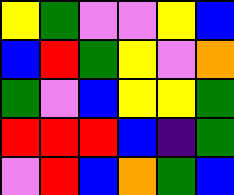[["yellow", "green", "violet", "violet", "yellow", "blue"], ["blue", "red", "green", "yellow", "violet", "orange"], ["green", "violet", "blue", "yellow", "yellow", "green"], ["red", "red", "red", "blue", "indigo", "green"], ["violet", "red", "blue", "orange", "green", "blue"]]